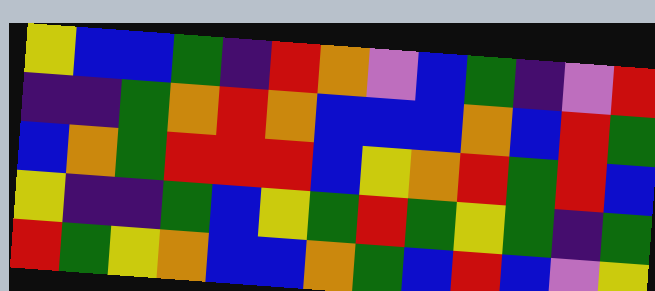[["yellow", "blue", "blue", "green", "indigo", "red", "orange", "violet", "blue", "green", "indigo", "violet", "red"], ["indigo", "indigo", "green", "orange", "red", "orange", "blue", "blue", "blue", "orange", "blue", "red", "green"], ["blue", "orange", "green", "red", "red", "red", "blue", "yellow", "orange", "red", "green", "red", "blue"], ["yellow", "indigo", "indigo", "green", "blue", "yellow", "green", "red", "green", "yellow", "green", "indigo", "green"], ["red", "green", "yellow", "orange", "blue", "blue", "orange", "green", "blue", "red", "blue", "violet", "yellow"]]